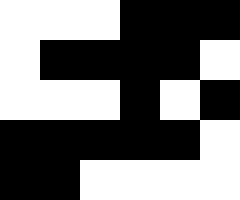[["white", "white", "white", "black", "black", "black"], ["white", "black", "black", "black", "black", "white"], ["white", "white", "white", "black", "white", "black"], ["black", "black", "black", "black", "black", "white"], ["black", "black", "white", "white", "white", "white"]]